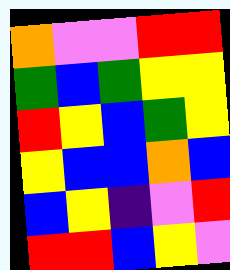[["orange", "violet", "violet", "red", "red"], ["green", "blue", "green", "yellow", "yellow"], ["red", "yellow", "blue", "green", "yellow"], ["yellow", "blue", "blue", "orange", "blue"], ["blue", "yellow", "indigo", "violet", "red"], ["red", "red", "blue", "yellow", "violet"]]